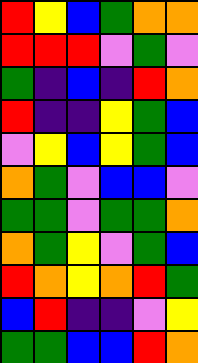[["red", "yellow", "blue", "green", "orange", "orange"], ["red", "red", "red", "violet", "green", "violet"], ["green", "indigo", "blue", "indigo", "red", "orange"], ["red", "indigo", "indigo", "yellow", "green", "blue"], ["violet", "yellow", "blue", "yellow", "green", "blue"], ["orange", "green", "violet", "blue", "blue", "violet"], ["green", "green", "violet", "green", "green", "orange"], ["orange", "green", "yellow", "violet", "green", "blue"], ["red", "orange", "yellow", "orange", "red", "green"], ["blue", "red", "indigo", "indigo", "violet", "yellow"], ["green", "green", "blue", "blue", "red", "orange"]]